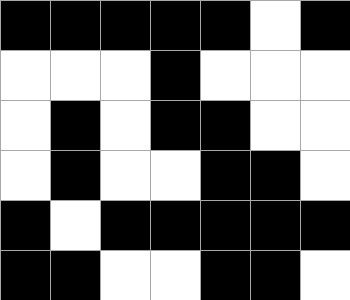[["black", "black", "black", "black", "black", "white", "black"], ["white", "white", "white", "black", "white", "white", "white"], ["white", "black", "white", "black", "black", "white", "white"], ["white", "black", "white", "white", "black", "black", "white"], ["black", "white", "black", "black", "black", "black", "black"], ["black", "black", "white", "white", "black", "black", "white"]]